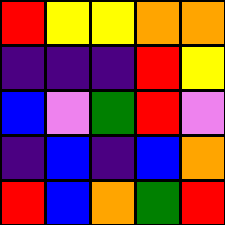[["red", "yellow", "yellow", "orange", "orange"], ["indigo", "indigo", "indigo", "red", "yellow"], ["blue", "violet", "green", "red", "violet"], ["indigo", "blue", "indigo", "blue", "orange"], ["red", "blue", "orange", "green", "red"]]